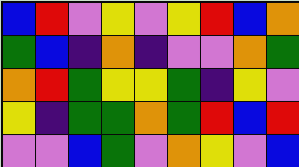[["blue", "red", "violet", "yellow", "violet", "yellow", "red", "blue", "orange"], ["green", "blue", "indigo", "orange", "indigo", "violet", "violet", "orange", "green"], ["orange", "red", "green", "yellow", "yellow", "green", "indigo", "yellow", "violet"], ["yellow", "indigo", "green", "green", "orange", "green", "red", "blue", "red"], ["violet", "violet", "blue", "green", "violet", "orange", "yellow", "violet", "blue"]]